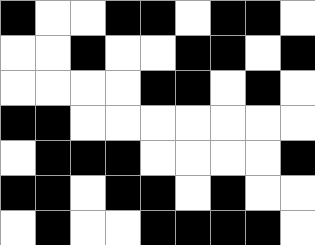[["black", "white", "white", "black", "black", "white", "black", "black", "white"], ["white", "white", "black", "white", "white", "black", "black", "white", "black"], ["white", "white", "white", "white", "black", "black", "white", "black", "white"], ["black", "black", "white", "white", "white", "white", "white", "white", "white"], ["white", "black", "black", "black", "white", "white", "white", "white", "black"], ["black", "black", "white", "black", "black", "white", "black", "white", "white"], ["white", "black", "white", "white", "black", "black", "black", "black", "white"]]